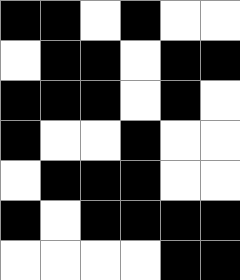[["black", "black", "white", "black", "white", "white"], ["white", "black", "black", "white", "black", "black"], ["black", "black", "black", "white", "black", "white"], ["black", "white", "white", "black", "white", "white"], ["white", "black", "black", "black", "white", "white"], ["black", "white", "black", "black", "black", "black"], ["white", "white", "white", "white", "black", "black"]]